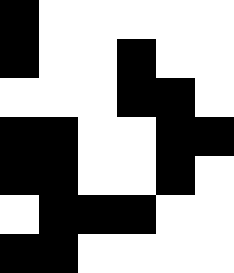[["black", "white", "white", "white", "white", "white"], ["black", "white", "white", "black", "white", "white"], ["white", "white", "white", "black", "black", "white"], ["black", "black", "white", "white", "black", "black"], ["black", "black", "white", "white", "black", "white"], ["white", "black", "black", "black", "white", "white"], ["black", "black", "white", "white", "white", "white"]]